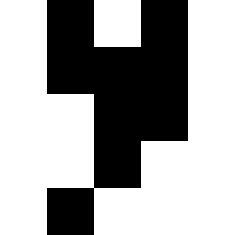[["white", "black", "white", "black", "white"], ["white", "black", "black", "black", "white"], ["white", "white", "black", "black", "white"], ["white", "white", "black", "white", "white"], ["white", "black", "white", "white", "white"]]